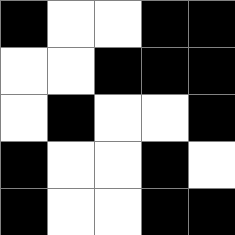[["black", "white", "white", "black", "black"], ["white", "white", "black", "black", "black"], ["white", "black", "white", "white", "black"], ["black", "white", "white", "black", "white"], ["black", "white", "white", "black", "black"]]